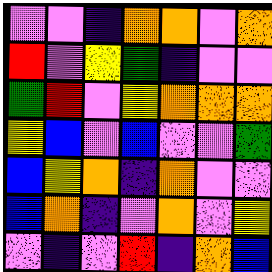[["violet", "violet", "indigo", "orange", "orange", "violet", "orange"], ["red", "violet", "yellow", "green", "indigo", "violet", "violet"], ["green", "red", "violet", "yellow", "orange", "orange", "orange"], ["yellow", "blue", "violet", "blue", "violet", "violet", "green"], ["blue", "yellow", "orange", "indigo", "orange", "violet", "violet"], ["blue", "orange", "indigo", "violet", "orange", "violet", "yellow"], ["violet", "indigo", "violet", "red", "indigo", "orange", "blue"]]